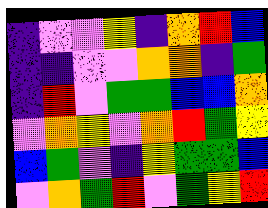[["indigo", "violet", "violet", "yellow", "indigo", "orange", "red", "blue"], ["indigo", "indigo", "violet", "violet", "orange", "orange", "indigo", "green"], ["indigo", "red", "violet", "green", "green", "blue", "blue", "orange"], ["violet", "orange", "yellow", "violet", "orange", "red", "green", "yellow"], ["blue", "green", "violet", "indigo", "yellow", "green", "green", "blue"], ["violet", "orange", "green", "red", "violet", "green", "yellow", "red"]]